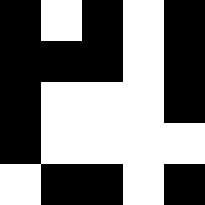[["black", "white", "black", "white", "black"], ["black", "black", "black", "white", "black"], ["black", "white", "white", "white", "black"], ["black", "white", "white", "white", "white"], ["white", "black", "black", "white", "black"]]